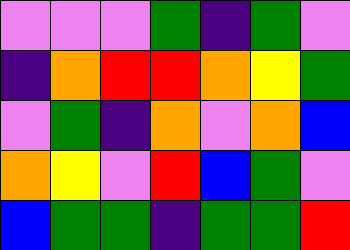[["violet", "violet", "violet", "green", "indigo", "green", "violet"], ["indigo", "orange", "red", "red", "orange", "yellow", "green"], ["violet", "green", "indigo", "orange", "violet", "orange", "blue"], ["orange", "yellow", "violet", "red", "blue", "green", "violet"], ["blue", "green", "green", "indigo", "green", "green", "red"]]